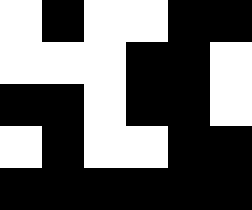[["white", "black", "white", "white", "black", "black"], ["white", "white", "white", "black", "black", "white"], ["black", "black", "white", "black", "black", "white"], ["white", "black", "white", "white", "black", "black"], ["black", "black", "black", "black", "black", "black"]]